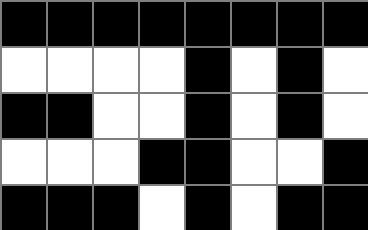[["black", "black", "black", "black", "black", "black", "black", "black"], ["white", "white", "white", "white", "black", "white", "black", "white"], ["black", "black", "white", "white", "black", "white", "black", "white"], ["white", "white", "white", "black", "black", "white", "white", "black"], ["black", "black", "black", "white", "black", "white", "black", "black"]]